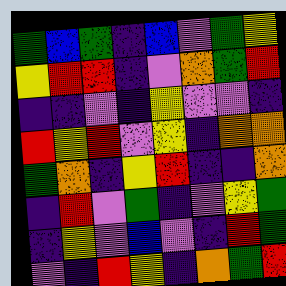[["green", "blue", "green", "indigo", "blue", "violet", "green", "yellow"], ["yellow", "red", "red", "indigo", "violet", "orange", "green", "red"], ["indigo", "indigo", "violet", "indigo", "yellow", "violet", "violet", "indigo"], ["red", "yellow", "red", "violet", "yellow", "indigo", "orange", "orange"], ["green", "orange", "indigo", "yellow", "red", "indigo", "indigo", "orange"], ["indigo", "red", "violet", "green", "indigo", "violet", "yellow", "green"], ["indigo", "yellow", "violet", "blue", "violet", "indigo", "red", "green"], ["violet", "indigo", "red", "yellow", "indigo", "orange", "green", "red"]]